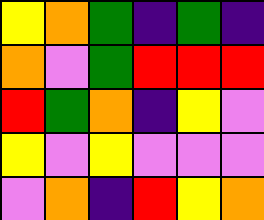[["yellow", "orange", "green", "indigo", "green", "indigo"], ["orange", "violet", "green", "red", "red", "red"], ["red", "green", "orange", "indigo", "yellow", "violet"], ["yellow", "violet", "yellow", "violet", "violet", "violet"], ["violet", "orange", "indigo", "red", "yellow", "orange"]]